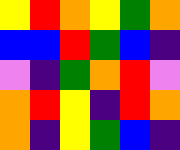[["yellow", "red", "orange", "yellow", "green", "orange"], ["blue", "blue", "red", "green", "blue", "indigo"], ["violet", "indigo", "green", "orange", "red", "violet"], ["orange", "red", "yellow", "indigo", "red", "orange"], ["orange", "indigo", "yellow", "green", "blue", "indigo"]]